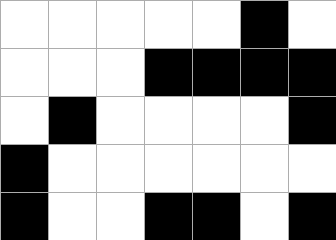[["white", "white", "white", "white", "white", "black", "white"], ["white", "white", "white", "black", "black", "black", "black"], ["white", "black", "white", "white", "white", "white", "black"], ["black", "white", "white", "white", "white", "white", "white"], ["black", "white", "white", "black", "black", "white", "black"]]